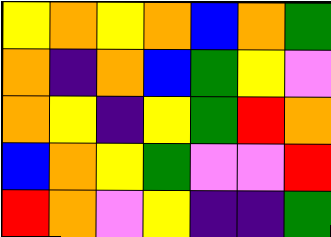[["yellow", "orange", "yellow", "orange", "blue", "orange", "green"], ["orange", "indigo", "orange", "blue", "green", "yellow", "violet"], ["orange", "yellow", "indigo", "yellow", "green", "red", "orange"], ["blue", "orange", "yellow", "green", "violet", "violet", "red"], ["red", "orange", "violet", "yellow", "indigo", "indigo", "green"]]